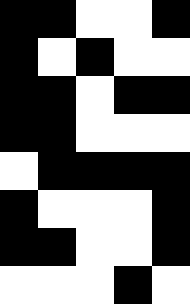[["black", "black", "white", "white", "black"], ["black", "white", "black", "white", "white"], ["black", "black", "white", "black", "black"], ["black", "black", "white", "white", "white"], ["white", "black", "black", "black", "black"], ["black", "white", "white", "white", "black"], ["black", "black", "white", "white", "black"], ["white", "white", "white", "black", "white"]]